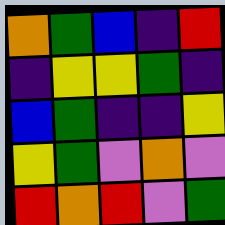[["orange", "green", "blue", "indigo", "red"], ["indigo", "yellow", "yellow", "green", "indigo"], ["blue", "green", "indigo", "indigo", "yellow"], ["yellow", "green", "violet", "orange", "violet"], ["red", "orange", "red", "violet", "green"]]